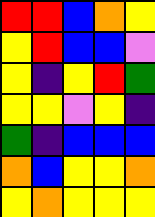[["red", "red", "blue", "orange", "yellow"], ["yellow", "red", "blue", "blue", "violet"], ["yellow", "indigo", "yellow", "red", "green"], ["yellow", "yellow", "violet", "yellow", "indigo"], ["green", "indigo", "blue", "blue", "blue"], ["orange", "blue", "yellow", "yellow", "orange"], ["yellow", "orange", "yellow", "yellow", "yellow"]]